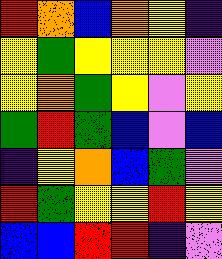[["red", "orange", "blue", "orange", "yellow", "indigo"], ["yellow", "green", "yellow", "yellow", "yellow", "violet"], ["yellow", "orange", "green", "yellow", "violet", "yellow"], ["green", "red", "green", "blue", "violet", "blue"], ["indigo", "yellow", "orange", "blue", "green", "violet"], ["red", "green", "yellow", "yellow", "red", "yellow"], ["blue", "blue", "red", "red", "indigo", "violet"]]